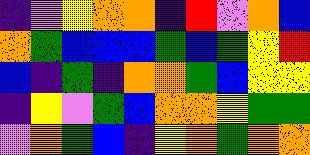[["indigo", "violet", "yellow", "orange", "orange", "indigo", "red", "violet", "orange", "blue"], ["orange", "green", "blue", "blue", "blue", "green", "blue", "green", "yellow", "red"], ["blue", "indigo", "green", "indigo", "orange", "orange", "green", "blue", "yellow", "yellow"], ["indigo", "yellow", "violet", "green", "blue", "orange", "orange", "yellow", "green", "green"], ["violet", "orange", "green", "blue", "indigo", "yellow", "orange", "green", "orange", "orange"]]